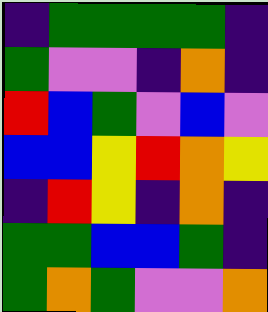[["indigo", "green", "green", "green", "green", "indigo"], ["green", "violet", "violet", "indigo", "orange", "indigo"], ["red", "blue", "green", "violet", "blue", "violet"], ["blue", "blue", "yellow", "red", "orange", "yellow"], ["indigo", "red", "yellow", "indigo", "orange", "indigo"], ["green", "green", "blue", "blue", "green", "indigo"], ["green", "orange", "green", "violet", "violet", "orange"]]